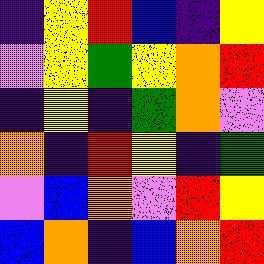[["indigo", "yellow", "red", "blue", "indigo", "yellow"], ["violet", "yellow", "green", "yellow", "orange", "red"], ["indigo", "yellow", "indigo", "green", "orange", "violet"], ["orange", "indigo", "red", "yellow", "indigo", "green"], ["violet", "blue", "orange", "violet", "red", "yellow"], ["blue", "orange", "indigo", "blue", "orange", "red"]]